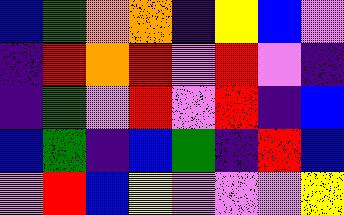[["blue", "green", "orange", "orange", "indigo", "yellow", "blue", "violet"], ["indigo", "red", "orange", "red", "violet", "red", "violet", "indigo"], ["indigo", "green", "violet", "red", "violet", "red", "indigo", "blue"], ["blue", "green", "indigo", "blue", "green", "indigo", "red", "blue"], ["violet", "red", "blue", "yellow", "violet", "violet", "violet", "yellow"]]